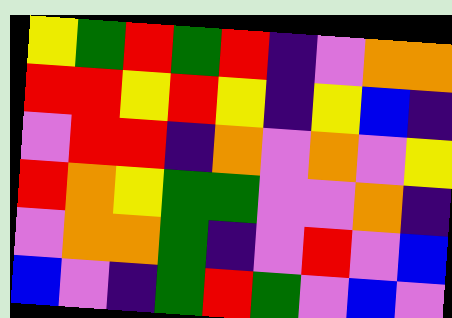[["yellow", "green", "red", "green", "red", "indigo", "violet", "orange", "orange"], ["red", "red", "yellow", "red", "yellow", "indigo", "yellow", "blue", "indigo"], ["violet", "red", "red", "indigo", "orange", "violet", "orange", "violet", "yellow"], ["red", "orange", "yellow", "green", "green", "violet", "violet", "orange", "indigo"], ["violet", "orange", "orange", "green", "indigo", "violet", "red", "violet", "blue"], ["blue", "violet", "indigo", "green", "red", "green", "violet", "blue", "violet"]]